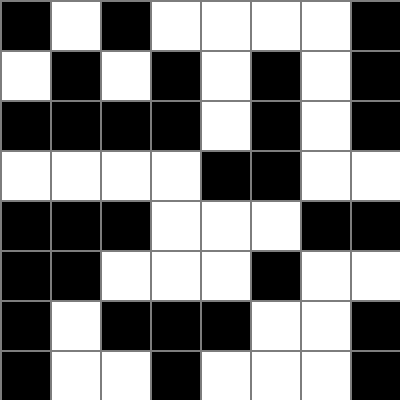[["black", "white", "black", "white", "white", "white", "white", "black"], ["white", "black", "white", "black", "white", "black", "white", "black"], ["black", "black", "black", "black", "white", "black", "white", "black"], ["white", "white", "white", "white", "black", "black", "white", "white"], ["black", "black", "black", "white", "white", "white", "black", "black"], ["black", "black", "white", "white", "white", "black", "white", "white"], ["black", "white", "black", "black", "black", "white", "white", "black"], ["black", "white", "white", "black", "white", "white", "white", "black"]]